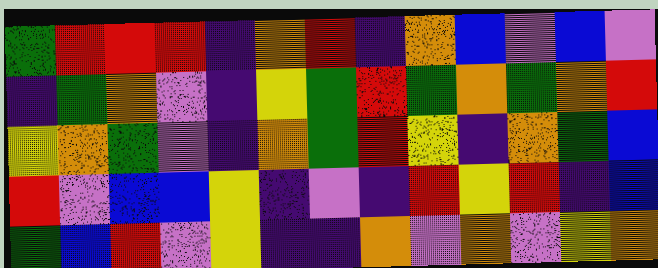[["green", "red", "red", "red", "indigo", "orange", "red", "indigo", "orange", "blue", "violet", "blue", "violet"], ["indigo", "green", "orange", "violet", "indigo", "yellow", "green", "red", "green", "orange", "green", "orange", "red"], ["yellow", "orange", "green", "violet", "indigo", "orange", "green", "red", "yellow", "indigo", "orange", "green", "blue"], ["red", "violet", "blue", "blue", "yellow", "indigo", "violet", "indigo", "red", "yellow", "red", "indigo", "blue"], ["green", "blue", "red", "violet", "yellow", "indigo", "indigo", "orange", "violet", "orange", "violet", "yellow", "orange"]]